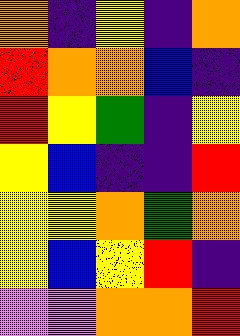[["orange", "indigo", "yellow", "indigo", "orange"], ["red", "orange", "orange", "blue", "indigo"], ["red", "yellow", "green", "indigo", "yellow"], ["yellow", "blue", "indigo", "indigo", "red"], ["yellow", "yellow", "orange", "green", "orange"], ["yellow", "blue", "yellow", "red", "indigo"], ["violet", "violet", "orange", "orange", "red"]]